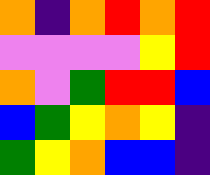[["orange", "indigo", "orange", "red", "orange", "red"], ["violet", "violet", "violet", "violet", "yellow", "red"], ["orange", "violet", "green", "red", "red", "blue"], ["blue", "green", "yellow", "orange", "yellow", "indigo"], ["green", "yellow", "orange", "blue", "blue", "indigo"]]